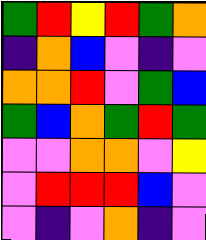[["green", "red", "yellow", "red", "green", "orange"], ["indigo", "orange", "blue", "violet", "indigo", "violet"], ["orange", "orange", "red", "violet", "green", "blue"], ["green", "blue", "orange", "green", "red", "green"], ["violet", "violet", "orange", "orange", "violet", "yellow"], ["violet", "red", "red", "red", "blue", "violet"], ["violet", "indigo", "violet", "orange", "indigo", "violet"]]